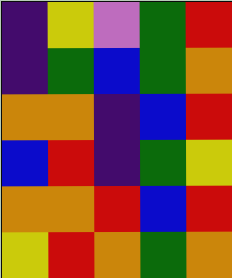[["indigo", "yellow", "violet", "green", "red"], ["indigo", "green", "blue", "green", "orange"], ["orange", "orange", "indigo", "blue", "red"], ["blue", "red", "indigo", "green", "yellow"], ["orange", "orange", "red", "blue", "red"], ["yellow", "red", "orange", "green", "orange"]]